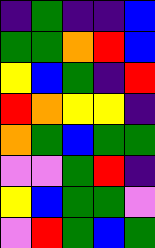[["indigo", "green", "indigo", "indigo", "blue"], ["green", "green", "orange", "red", "blue"], ["yellow", "blue", "green", "indigo", "red"], ["red", "orange", "yellow", "yellow", "indigo"], ["orange", "green", "blue", "green", "green"], ["violet", "violet", "green", "red", "indigo"], ["yellow", "blue", "green", "green", "violet"], ["violet", "red", "green", "blue", "green"]]